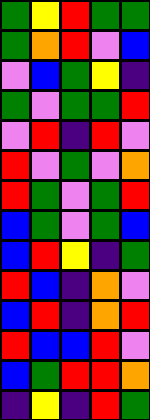[["green", "yellow", "red", "green", "green"], ["green", "orange", "red", "violet", "blue"], ["violet", "blue", "green", "yellow", "indigo"], ["green", "violet", "green", "green", "red"], ["violet", "red", "indigo", "red", "violet"], ["red", "violet", "green", "violet", "orange"], ["red", "green", "violet", "green", "red"], ["blue", "green", "violet", "green", "blue"], ["blue", "red", "yellow", "indigo", "green"], ["red", "blue", "indigo", "orange", "violet"], ["blue", "red", "indigo", "orange", "red"], ["red", "blue", "blue", "red", "violet"], ["blue", "green", "red", "red", "orange"], ["indigo", "yellow", "indigo", "red", "green"]]